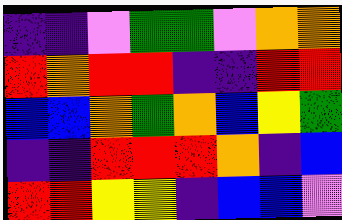[["indigo", "indigo", "violet", "green", "green", "violet", "orange", "orange"], ["red", "orange", "red", "red", "indigo", "indigo", "red", "red"], ["blue", "blue", "orange", "green", "orange", "blue", "yellow", "green"], ["indigo", "indigo", "red", "red", "red", "orange", "indigo", "blue"], ["red", "red", "yellow", "yellow", "indigo", "blue", "blue", "violet"]]